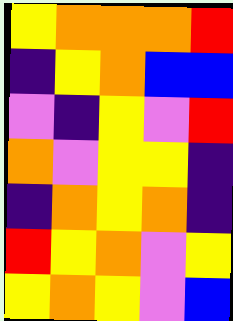[["yellow", "orange", "orange", "orange", "red"], ["indigo", "yellow", "orange", "blue", "blue"], ["violet", "indigo", "yellow", "violet", "red"], ["orange", "violet", "yellow", "yellow", "indigo"], ["indigo", "orange", "yellow", "orange", "indigo"], ["red", "yellow", "orange", "violet", "yellow"], ["yellow", "orange", "yellow", "violet", "blue"]]